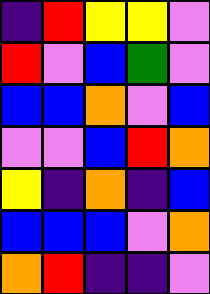[["indigo", "red", "yellow", "yellow", "violet"], ["red", "violet", "blue", "green", "violet"], ["blue", "blue", "orange", "violet", "blue"], ["violet", "violet", "blue", "red", "orange"], ["yellow", "indigo", "orange", "indigo", "blue"], ["blue", "blue", "blue", "violet", "orange"], ["orange", "red", "indigo", "indigo", "violet"]]